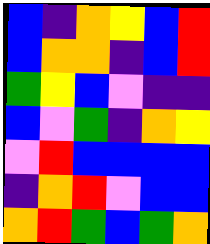[["blue", "indigo", "orange", "yellow", "blue", "red"], ["blue", "orange", "orange", "indigo", "blue", "red"], ["green", "yellow", "blue", "violet", "indigo", "indigo"], ["blue", "violet", "green", "indigo", "orange", "yellow"], ["violet", "red", "blue", "blue", "blue", "blue"], ["indigo", "orange", "red", "violet", "blue", "blue"], ["orange", "red", "green", "blue", "green", "orange"]]